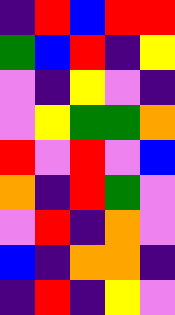[["indigo", "red", "blue", "red", "red"], ["green", "blue", "red", "indigo", "yellow"], ["violet", "indigo", "yellow", "violet", "indigo"], ["violet", "yellow", "green", "green", "orange"], ["red", "violet", "red", "violet", "blue"], ["orange", "indigo", "red", "green", "violet"], ["violet", "red", "indigo", "orange", "violet"], ["blue", "indigo", "orange", "orange", "indigo"], ["indigo", "red", "indigo", "yellow", "violet"]]